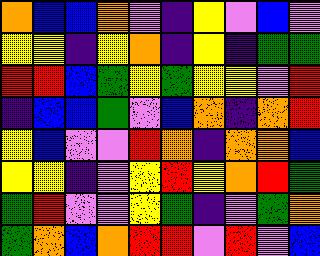[["orange", "blue", "blue", "orange", "violet", "indigo", "yellow", "violet", "blue", "violet"], ["yellow", "yellow", "indigo", "yellow", "orange", "indigo", "yellow", "indigo", "green", "green"], ["red", "red", "blue", "green", "yellow", "green", "yellow", "yellow", "violet", "red"], ["indigo", "blue", "blue", "green", "violet", "blue", "orange", "indigo", "orange", "red"], ["yellow", "blue", "violet", "violet", "red", "orange", "indigo", "orange", "orange", "blue"], ["yellow", "yellow", "indigo", "violet", "yellow", "red", "yellow", "orange", "red", "green"], ["green", "red", "violet", "violet", "yellow", "green", "indigo", "violet", "green", "orange"], ["green", "orange", "blue", "orange", "red", "red", "violet", "red", "violet", "blue"]]